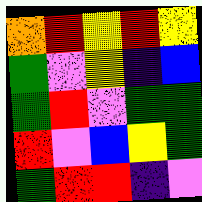[["orange", "red", "yellow", "red", "yellow"], ["green", "violet", "yellow", "indigo", "blue"], ["green", "red", "violet", "green", "green"], ["red", "violet", "blue", "yellow", "green"], ["green", "red", "red", "indigo", "violet"]]